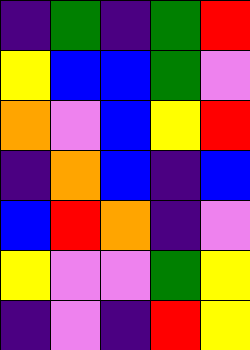[["indigo", "green", "indigo", "green", "red"], ["yellow", "blue", "blue", "green", "violet"], ["orange", "violet", "blue", "yellow", "red"], ["indigo", "orange", "blue", "indigo", "blue"], ["blue", "red", "orange", "indigo", "violet"], ["yellow", "violet", "violet", "green", "yellow"], ["indigo", "violet", "indigo", "red", "yellow"]]